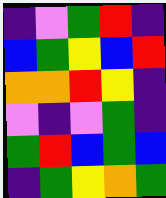[["indigo", "violet", "green", "red", "indigo"], ["blue", "green", "yellow", "blue", "red"], ["orange", "orange", "red", "yellow", "indigo"], ["violet", "indigo", "violet", "green", "indigo"], ["green", "red", "blue", "green", "blue"], ["indigo", "green", "yellow", "orange", "green"]]